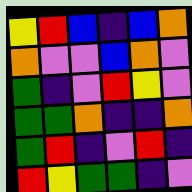[["yellow", "red", "blue", "indigo", "blue", "orange"], ["orange", "violet", "violet", "blue", "orange", "violet"], ["green", "indigo", "violet", "red", "yellow", "violet"], ["green", "green", "orange", "indigo", "indigo", "orange"], ["green", "red", "indigo", "violet", "red", "indigo"], ["red", "yellow", "green", "green", "indigo", "violet"]]